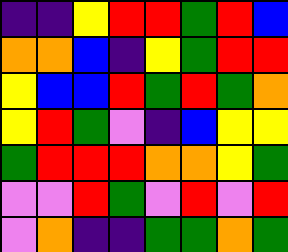[["indigo", "indigo", "yellow", "red", "red", "green", "red", "blue"], ["orange", "orange", "blue", "indigo", "yellow", "green", "red", "red"], ["yellow", "blue", "blue", "red", "green", "red", "green", "orange"], ["yellow", "red", "green", "violet", "indigo", "blue", "yellow", "yellow"], ["green", "red", "red", "red", "orange", "orange", "yellow", "green"], ["violet", "violet", "red", "green", "violet", "red", "violet", "red"], ["violet", "orange", "indigo", "indigo", "green", "green", "orange", "green"]]